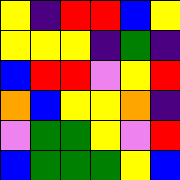[["yellow", "indigo", "red", "red", "blue", "yellow"], ["yellow", "yellow", "yellow", "indigo", "green", "indigo"], ["blue", "red", "red", "violet", "yellow", "red"], ["orange", "blue", "yellow", "yellow", "orange", "indigo"], ["violet", "green", "green", "yellow", "violet", "red"], ["blue", "green", "green", "green", "yellow", "blue"]]